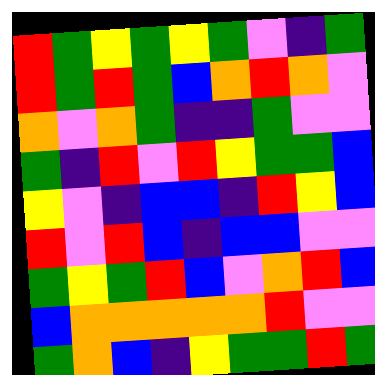[["red", "green", "yellow", "green", "yellow", "green", "violet", "indigo", "green"], ["red", "green", "red", "green", "blue", "orange", "red", "orange", "violet"], ["orange", "violet", "orange", "green", "indigo", "indigo", "green", "violet", "violet"], ["green", "indigo", "red", "violet", "red", "yellow", "green", "green", "blue"], ["yellow", "violet", "indigo", "blue", "blue", "indigo", "red", "yellow", "blue"], ["red", "violet", "red", "blue", "indigo", "blue", "blue", "violet", "violet"], ["green", "yellow", "green", "red", "blue", "violet", "orange", "red", "blue"], ["blue", "orange", "orange", "orange", "orange", "orange", "red", "violet", "violet"], ["green", "orange", "blue", "indigo", "yellow", "green", "green", "red", "green"]]